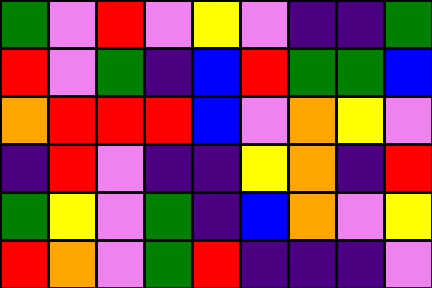[["green", "violet", "red", "violet", "yellow", "violet", "indigo", "indigo", "green"], ["red", "violet", "green", "indigo", "blue", "red", "green", "green", "blue"], ["orange", "red", "red", "red", "blue", "violet", "orange", "yellow", "violet"], ["indigo", "red", "violet", "indigo", "indigo", "yellow", "orange", "indigo", "red"], ["green", "yellow", "violet", "green", "indigo", "blue", "orange", "violet", "yellow"], ["red", "orange", "violet", "green", "red", "indigo", "indigo", "indigo", "violet"]]